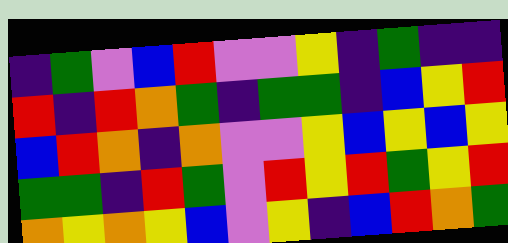[["indigo", "green", "violet", "blue", "red", "violet", "violet", "yellow", "indigo", "green", "indigo", "indigo"], ["red", "indigo", "red", "orange", "green", "indigo", "green", "green", "indigo", "blue", "yellow", "red"], ["blue", "red", "orange", "indigo", "orange", "violet", "violet", "yellow", "blue", "yellow", "blue", "yellow"], ["green", "green", "indigo", "red", "green", "violet", "red", "yellow", "red", "green", "yellow", "red"], ["orange", "yellow", "orange", "yellow", "blue", "violet", "yellow", "indigo", "blue", "red", "orange", "green"]]